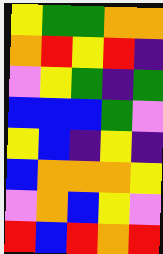[["yellow", "green", "green", "orange", "orange"], ["orange", "red", "yellow", "red", "indigo"], ["violet", "yellow", "green", "indigo", "green"], ["blue", "blue", "blue", "green", "violet"], ["yellow", "blue", "indigo", "yellow", "indigo"], ["blue", "orange", "orange", "orange", "yellow"], ["violet", "orange", "blue", "yellow", "violet"], ["red", "blue", "red", "orange", "red"]]